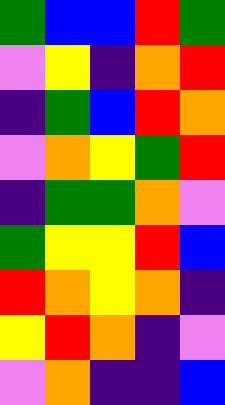[["green", "blue", "blue", "red", "green"], ["violet", "yellow", "indigo", "orange", "red"], ["indigo", "green", "blue", "red", "orange"], ["violet", "orange", "yellow", "green", "red"], ["indigo", "green", "green", "orange", "violet"], ["green", "yellow", "yellow", "red", "blue"], ["red", "orange", "yellow", "orange", "indigo"], ["yellow", "red", "orange", "indigo", "violet"], ["violet", "orange", "indigo", "indigo", "blue"]]